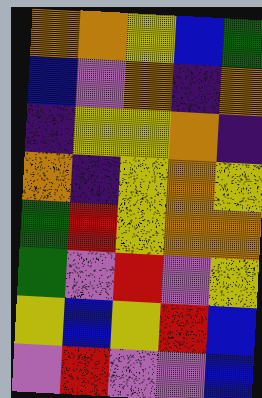[["orange", "orange", "yellow", "blue", "green"], ["blue", "violet", "orange", "indigo", "orange"], ["indigo", "yellow", "yellow", "orange", "indigo"], ["orange", "indigo", "yellow", "orange", "yellow"], ["green", "red", "yellow", "orange", "orange"], ["green", "violet", "red", "violet", "yellow"], ["yellow", "blue", "yellow", "red", "blue"], ["violet", "red", "violet", "violet", "blue"]]